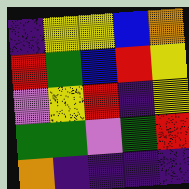[["indigo", "yellow", "yellow", "blue", "orange"], ["red", "green", "blue", "red", "yellow"], ["violet", "yellow", "red", "indigo", "yellow"], ["green", "green", "violet", "green", "red"], ["orange", "indigo", "indigo", "indigo", "indigo"]]